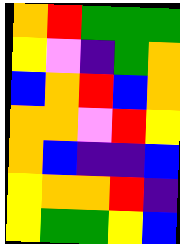[["orange", "red", "green", "green", "green"], ["yellow", "violet", "indigo", "green", "orange"], ["blue", "orange", "red", "blue", "orange"], ["orange", "orange", "violet", "red", "yellow"], ["orange", "blue", "indigo", "indigo", "blue"], ["yellow", "orange", "orange", "red", "indigo"], ["yellow", "green", "green", "yellow", "blue"]]